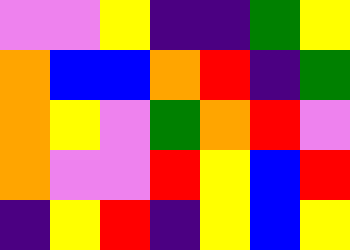[["violet", "violet", "yellow", "indigo", "indigo", "green", "yellow"], ["orange", "blue", "blue", "orange", "red", "indigo", "green"], ["orange", "yellow", "violet", "green", "orange", "red", "violet"], ["orange", "violet", "violet", "red", "yellow", "blue", "red"], ["indigo", "yellow", "red", "indigo", "yellow", "blue", "yellow"]]